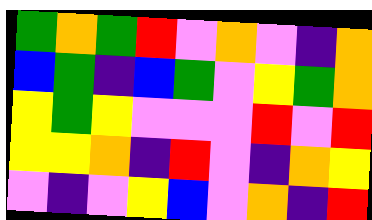[["green", "orange", "green", "red", "violet", "orange", "violet", "indigo", "orange"], ["blue", "green", "indigo", "blue", "green", "violet", "yellow", "green", "orange"], ["yellow", "green", "yellow", "violet", "violet", "violet", "red", "violet", "red"], ["yellow", "yellow", "orange", "indigo", "red", "violet", "indigo", "orange", "yellow"], ["violet", "indigo", "violet", "yellow", "blue", "violet", "orange", "indigo", "red"]]